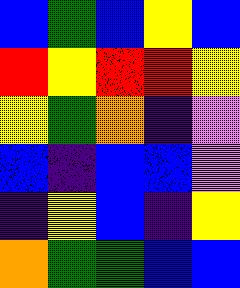[["blue", "green", "blue", "yellow", "blue"], ["red", "yellow", "red", "red", "yellow"], ["yellow", "green", "orange", "indigo", "violet"], ["blue", "indigo", "blue", "blue", "violet"], ["indigo", "yellow", "blue", "indigo", "yellow"], ["orange", "green", "green", "blue", "blue"]]